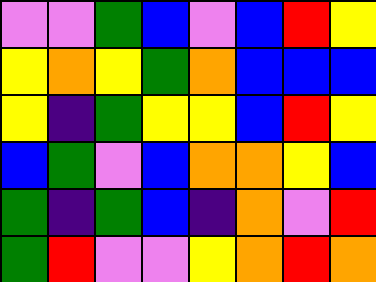[["violet", "violet", "green", "blue", "violet", "blue", "red", "yellow"], ["yellow", "orange", "yellow", "green", "orange", "blue", "blue", "blue"], ["yellow", "indigo", "green", "yellow", "yellow", "blue", "red", "yellow"], ["blue", "green", "violet", "blue", "orange", "orange", "yellow", "blue"], ["green", "indigo", "green", "blue", "indigo", "orange", "violet", "red"], ["green", "red", "violet", "violet", "yellow", "orange", "red", "orange"]]